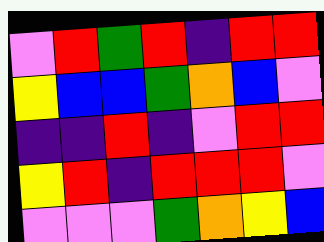[["violet", "red", "green", "red", "indigo", "red", "red"], ["yellow", "blue", "blue", "green", "orange", "blue", "violet"], ["indigo", "indigo", "red", "indigo", "violet", "red", "red"], ["yellow", "red", "indigo", "red", "red", "red", "violet"], ["violet", "violet", "violet", "green", "orange", "yellow", "blue"]]